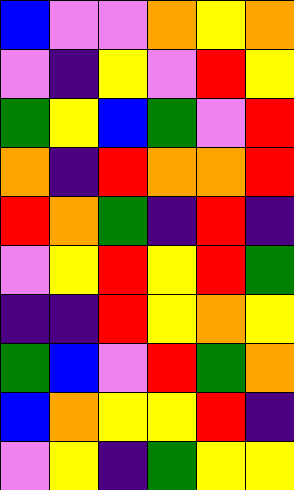[["blue", "violet", "violet", "orange", "yellow", "orange"], ["violet", "indigo", "yellow", "violet", "red", "yellow"], ["green", "yellow", "blue", "green", "violet", "red"], ["orange", "indigo", "red", "orange", "orange", "red"], ["red", "orange", "green", "indigo", "red", "indigo"], ["violet", "yellow", "red", "yellow", "red", "green"], ["indigo", "indigo", "red", "yellow", "orange", "yellow"], ["green", "blue", "violet", "red", "green", "orange"], ["blue", "orange", "yellow", "yellow", "red", "indigo"], ["violet", "yellow", "indigo", "green", "yellow", "yellow"]]